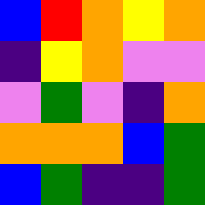[["blue", "red", "orange", "yellow", "orange"], ["indigo", "yellow", "orange", "violet", "violet"], ["violet", "green", "violet", "indigo", "orange"], ["orange", "orange", "orange", "blue", "green"], ["blue", "green", "indigo", "indigo", "green"]]